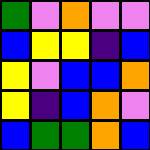[["green", "violet", "orange", "violet", "violet"], ["blue", "yellow", "yellow", "indigo", "blue"], ["yellow", "violet", "blue", "blue", "orange"], ["yellow", "indigo", "blue", "orange", "violet"], ["blue", "green", "green", "orange", "blue"]]